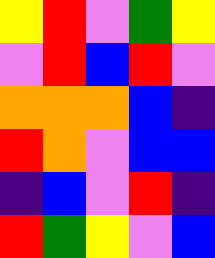[["yellow", "red", "violet", "green", "yellow"], ["violet", "red", "blue", "red", "violet"], ["orange", "orange", "orange", "blue", "indigo"], ["red", "orange", "violet", "blue", "blue"], ["indigo", "blue", "violet", "red", "indigo"], ["red", "green", "yellow", "violet", "blue"]]